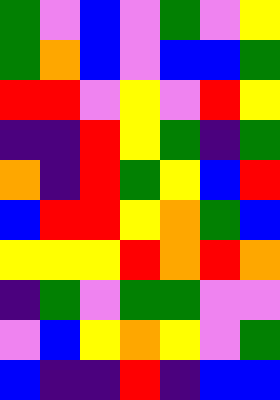[["green", "violet", "blue", "violet", "green", "violet", "yellow"], ["green", "orange", "blue", "violet", "blue", "blue", "green"], ["red", "red", "violet", "yellow", "violet", "red", "yellow"], ["indigo", "indigo", "red", "yellow", "green", "indigo", "green"], ["orange", "indigo", "red", "green", "yellow", "blue", "red"], ["blue", "red", "red", "yellow", "orange", "green", "blue"], ["yellow", "yellow", "yellow", "red", "orange", "red", "orange"], ["indigo", "green", "violet", "green", "green", "violet", "violet"], ["violet", "blue", "yellow", "orange", "yellow", "violet", "green"], ["blue", "indigo", "indigo", "red", "indigo", "blue", "blue"]]